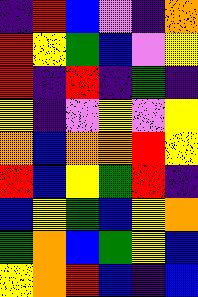[["indigo", "red", "blue", "violet", "indigo", "orange"], ["red", "yellow", "green", "blue", "violet", "yellow"], ["red", "indigo", "red", "indigo", "green", "indigo"], ["yellow", "indigo", "violet", "yellow", "violet", "yellow"], ["orange", "blue", "orange", "orange", "red", "yellow"], ["red", "blue", "yellow", "green", "red", "indigo"], ["blue", "yellow", "green", "blue", "yellow", "orange"], ["green", "orange", "blue", "green", "yellow", "blue"], ["yellow", "orange", "red", "blue", "indigo", "blue"]]